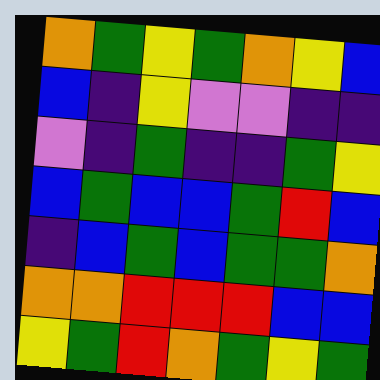[["orange", "green", "yellow", "green", "orange", "yellow", "blue"], ["blue", "indigo", "yellow", "violet", "violet", "indigo", "indigo"], ["violet", "indigo", "green", "indigo", "indigo", "green", "yellow"], ["blue", "green", "blue", "blue", "green", "red", "blue"], ["indigo", "blue", "green", "blue", "green", "green", "orange"], ["orange", "orange", "red", "red", "red", "blue", "blue"], ["yellow", "green", "red", "orange", "green", "yellow", "green"]]